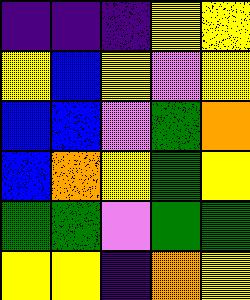[["indigo", "indigo", "indigo", "yellow", "yellow"], ["yellow", "blue", "yellow", "violet", "yellow"], ["blue", "blue", "violet", "green", "orange"], ["blue", "orange", "yellow", "green", "yellow"], ["green", "green", "violet", "green", "green"], ["yellow", "yellow", "indigo", "orange", "yellow"]]